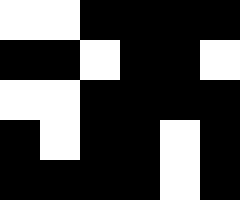[["white", "white", "black", "black", "black", "black"], ["black", "black", "white", "black", "black", "white"], ["white", "white", "black", "black", "black", "black"], ["black", "white", "black", "black", "white", "black"], ["black", "black", "black", "black", "white", "black"]]